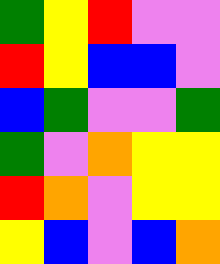[["green", "yellow", "red", "violet", "violet"], ["red", "yellow", "blue", "blue", "violet"], ["blue", "green", "violet", "violet", "green"], ["green", "violet", "orange", "yellow", "yellow"], ["red", "orange", "violet", "yellow", "yellow"], ["yellow", "blue", "violet", "blue", "orange"]]